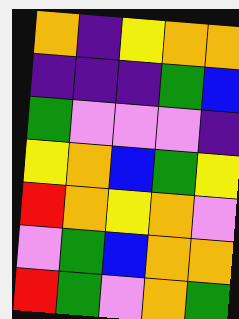[["orange", "indigo", "yellow", "orange", "orange"], ["indigo", "indigo", "indigo", "green", "blue"], ["green", "violet", "violet", "violet", "indigo"], ["yellow", "orange", "blue", "green", "yellow"], ["red", "orange", "yellow", "orange", "violet"], ["violet", "green", "blue", "orange", "orange"], ["red", "green", "violet", "orange", "green"]]